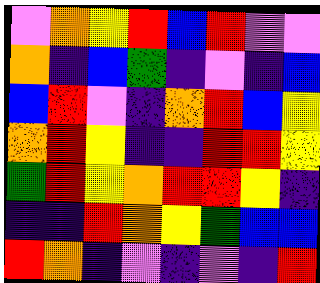[["violet", "orange", "yellow", "red", "blue", "red", "violet", "violet"], ["orange", "indigo", "blue", "green", "indigo", "violet", "indigo", "blue"], ["blue", "red", "violet", "indigo", "orange", "red", "blue", "yellow"], ["orange", "red", "yellow", "indigo", "indigo", "red", "red", "yellow"], ["green", "red", "yellow", "orange", "red", "red", "yellow", "indigo"], ["indigo", "indigo", "red", "orange", "yellow", "green", "blue", "blue"], ["red", "orange", "indigo", "violet", "indigo", "violet", "indigo", "red"]]